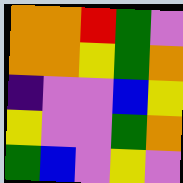[["orange", "orange", "red", "green", "violet"], ["orange", "orange", "yellow", "green", "orange"], ["indigo", "violet", "violet", "blue", "yellow"], ["yellow", "violet", "violet", "green", "orange"], ["green", "blue", "violet", "yellow", "violet"]]